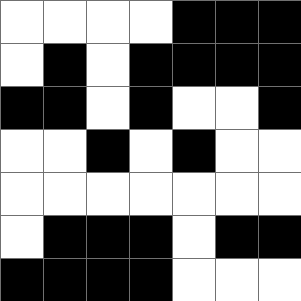[["white", "white", "white", "white", "black", "black", "black"], ["white", "black", "white", "black", "black", "black", "black"], ["black", "black", "white", "black", "white", "white", "black"], ["white", "white", "black", "white", "black", "white", "white"], ["white", "white", "white", "white", "white", "white", "white"], ["white", "black", "black", "black", "white", "black", "black"], ["black", "black", "black", "black", "white", "white", "white"]]